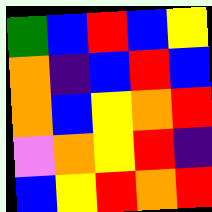[["green", "blue", "red", "blue", "yellow"], ["orange", "indigo", "blue", "red", "blue"], ["orange", "blue", "yellow", "orange", "red"], ["violet", "orange", "yellow", "red", "indigo"], ["blue", "yellow", "red", "orange", "red"]]